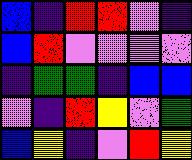[["blue", "indigo", "red", "red", "violet", "indigo"], ["blue", "red", "violet", "violet", "violet", "violet"], ["indigo", "green", "green", "indigo", "blue", "blue"], ["violet", "indigo", "red", "yellow", "violet", "green"], ["blue", "yellow", "indigo", "violet", "red", "yellow"]]